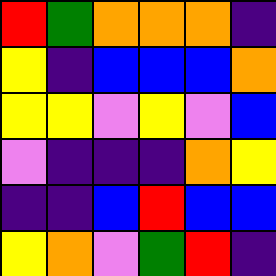[["red", "green", "orange", "orange", "orange", "indigo"], ["yellow", "indigo", "blue", "blue", "blue", "orange"], ["yellow", "yellow", "violet", "yellow", "violet", "blue"], ["violet", "indigo", "indigo", "indigo", "orange", "yellow"], ["indigo", "indigo", "blue", "red", "blue", "blue"], ["yellow", "orange", "violet", "green", "red", "indigo"]]